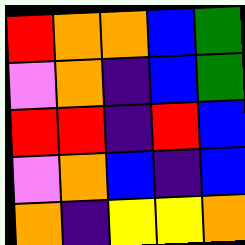[["red", "orange", "orange", "blue", "green"], ["violet", "orange", "indigo", "blue", "green"], ["red", "red", "indigo", "red", "blue"], ["violet", "orange", "blue", "indigo", "blue"], ["orange", "indigo", "yellow", "yellow", "orange"]]